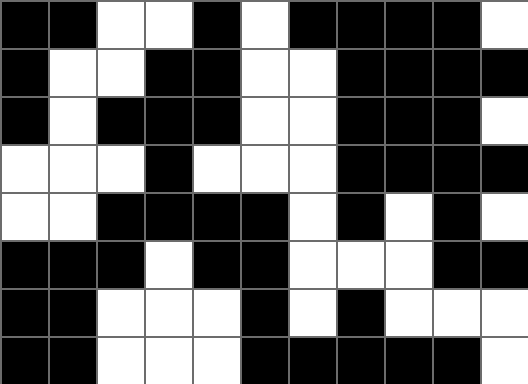[["black", "black", "white", "white", "black", "white", "black", "black", "black", "black", "white"], ["black", "white", "white", "black", "black", "white", "white", "black", "black", "black", "black"], ["black", "white", "black", "black", "black", "white", "white", "black", "black", "black", "white"], ["white", "white", "white", "black", "white", "white", "white", "black", "black", "black", "black"], ["white", "white", "black", "black", "black", "black", "white", "black", "white", "black", "white"], ["black", "black", "black", "white", "black", "black", "white", "white", "white", "black", "black"], ["black", "black", "white", "white", "white", "black", "white", "black", "white", "white", "white"], ["black", "black", "white", "white", "white", "black", "black", "black", "black", "black", "white"]]